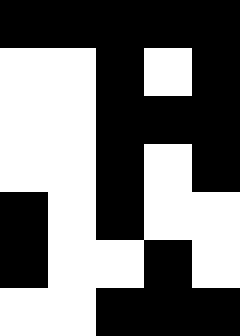[["black", "black", "black", "black", "black"], ["white", "white", "black", "white", "black"], ["white", "white", "black", "black", "black"], ["white", "white", "black", "white", "black"], ["black", "white", "black", "white", "white"], ["black", "white", "white", "black", "white"], ["white", "white", "black", "black", "black"]]